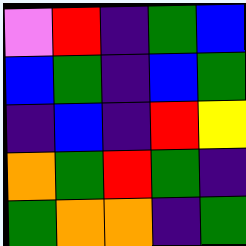[["violet", "red", "indigo", "green", "blue"], ["blue", "green", "indigo", "blue", "green"], ["indigo", "blue", "indigo", "red", "yellow"], ["orange", "green", "red", "green", "indigo"], ["green", "orange", "orange", "indigo", "green"]]